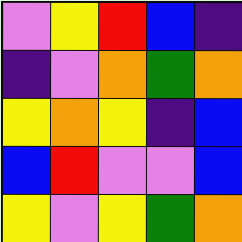[["violet", "yellow", "red", "blue", "indigo"], ["indigo", "violet", "orange", "green", "orange"], ["yellow", "orange", "yellow", "indigo", "blue"], ["blue", "red", "violet", "violet", "blue"], ["yellow", "violet", "yellow", "green", "orange"]]